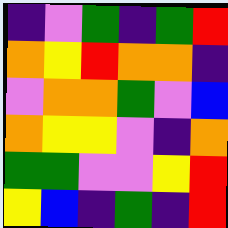[["indigo", "violet", "green", "indigo", "green", "red"], ["orange", "yellow", "red", "orange", "orange", "indigo"], ["violet", "orange", "orange", "green", "violet", "blue"], ["orange", "yellow", "yellow", "violet", "indigo", "orange"], ["green", "green", "violet", "violet", "yellow", "red"], ["yellow", "blue", "indigo", "green", "indigo", "red"]]